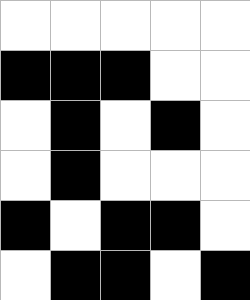[["white", "white", "white", "white", "white"], ["black", "black", "black", "white", "white"], ["white", "black", "white", "black", "white"], ["white", "black", "white", "white", "white"], ["black", "white", "black", "black", "white"], ["white", "black", "black", "white", "black"]]